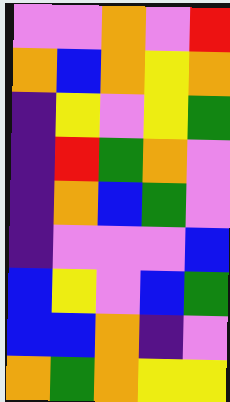[["violet", "violet", "orange", "violet", "red"], ["orange", "blue", "orange", "yellow", "orange"], ["indigo", "yellow", "violet", "yellow", "green"], ["indigo", "red", "green", "orange", "violet"], ["indigo", "orange", "blue", "green", "violet"], ["indigo", "violet", "violet", "violet", "blue"], ["blue", "yellow", "violet", "blue", "green"], ["blue", "blue", "orange", "indigo", "violet"], ["orange", "green", "orange", "yellow", "yellow"]]